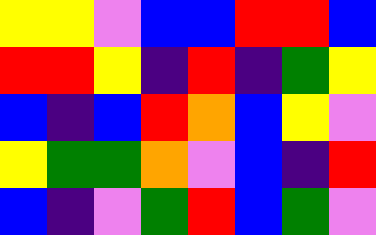[["yellow", "yellow", "violet", "blue", "blue", "red", "red", "blue"], ["red", "red", "yellow", "indigo", "red", "indigo", "green", "yellow"], ["blue", "indigo", "blue", "red", "orange", "blue", "yellow", "violet"], ["yellow", "green", "green", "orange", "violet", "blue", "indigo", "red"], ["blue", "indigo", "violet", "green", "red", "blue", "green", "violet"]]